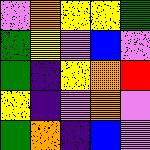[["violet", "orange", "yellow", "yellow", "green"], ["green", "yellow", "violet", "blue", "violet"], ["green", "indigo", "yellow", "orange", "red"], ["yellow", "indigo", "violet", "orange", "violet"], ["green", "orange", "indigo", "blue", "violet"]]